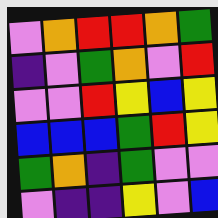[["violet", "orange", "red", "red", "orange", "green"], ["indigo", "violet", "green", "orange", "violet", "red"], ["violet", "violet", "red", "yellow", "blue", "yellow"], ["blue", "blue", "blue", "green", "red", "yellow"], ["green", "orange", "indigo", "green", "violet", "violet"], ["violet", "indigo", "indigo", "yellow", "violet", "blue"]]